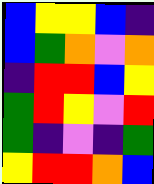[["blue", "yellow", "yellow", "blue", "indigo"], ["blue", "green", "orange", "violet", "orange"], ["indigo", "red", "red", "blue", "yellow"], ["green", "red", "yellow", "violet", "red"], ["green", "indigo", "violet", "indigo", "green"], ["yellow", "red", "red", "orange", "blue"]]